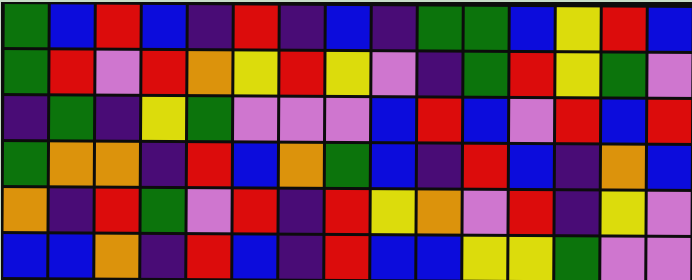[["green", "blue", "red", "blue", "indigo", "red", "indigo", "blue", "indigo", "green", "green", "blue", "yellow", "red", "blue"], ["green", "red", "violet", "red", "orange", "yellow", "red", "yellow", "violet", "indigo", "green", "red", "yellow", "green", "violet"], ["indigo", "green", "indigo", "yellow", "green", "violet", "violet", "violet", "blue", "red", "blue", "violet", "red", "blue", "red"], ["green", "orange", "orange", "indigo", "red", "blue", "orange", "green", "blue", "indigo", "red", "blue", "indigo", "orange", "blue"], ["orange", "indigo", "red", "green", "violet", "red", "indigo", "red", "yellow", "orange", "violet", "red", "indigo", "yellow", "violet"], ["blue", "blue", "orange", "indigo", "red", "blue", "indigo", "red", "blue", "blue", "yellow", "yellow", "green", "violet", "violet"]]